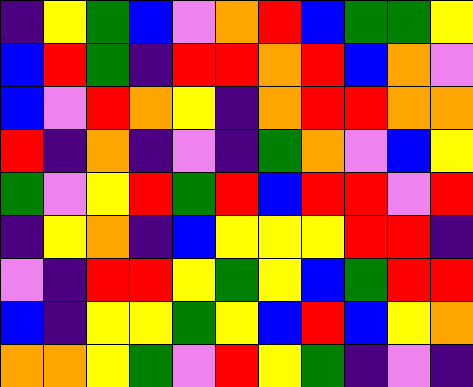[["indigo", "yellow", "green", "blue", "violet", "orange", "red", "blue", "green", "green", "yellow"], ["blue", "red", "green", "indigo", "red", "red", "orange", "red", "blue", "orange", "violet"], ["blue", "violet", "red", "orange", "yellow", "indigo", "orange", "red", "red", "orange", "orange"], ["red", "indigo", "orange", "indigo", "violet", "indigo", "green", "orange", "violet", "blue", "yellow"], ["green", "violet", "yellow", "red", "green", "red", "blue", "red", "red", "violet", "red"], ["indigo", "yellow", "orange", "indigo", "blue", "yellow", "yellow", "yellow", "red", "red", "indigo"], ["violet", "indigo", "red", "red", "yellow", "green", "yellow", "blue", "green", "red", "red"], ["blue", "indigo", "yellow", "yellow", "green", "yellow", "blue", "red", "blue", "yellow", "orange"], ["orange", "orange", "yellow", "green", "violet", "red", "yellow", "green", "indigo", "violet", "indigo"]]